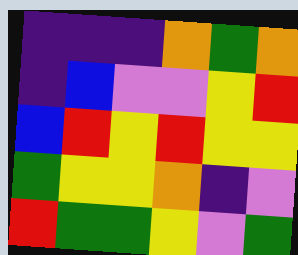[["indigo", "indigo", "indigo", "orange", "green", "orange"], ["indigo", "blue", "violet", "violet", "yellow", "red"], ["blue", "red", "yellow", "red", "yellow", "yellow"], ["green", "yellow", "yellow", "orange", "indigo", "violet"], ["red", "green", "green", "yellow", "violet", "green"]]